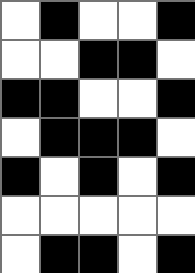[["white", "black", "white", "white", "black"], ["white", "white", "black", "black", "white"], ["black", "black", "white", "white", "black"], ["white", "black", "black", "black", "white"], ["black", "white", "black", "white", "black"], ["white", "white", "white", "white", "white"], ["white", "black", "black", "white", "black"]]